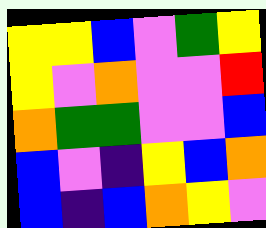[["yellow", "yellow", "blue", "violet", "green", "yellow"], ["yellow", "violet", "orange", "violet", "violet", "red"], ["orange", "green", "green", "violet", "violet", "blue"], ["blue", "violet", "indigo", "yellow", "blue", "orange"], ["blue", "indigo", "blue", "orange", "yellow", "violet"]]